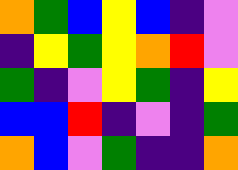[["orange", "green", "blue", "yellow", "blue", "indigo", "violet"], ["indigo", "yellow", "green", "yellow", "orange", "red", "violet"], ["green", "indigo", "violet", "yellow", "green", "indigo", "yellow"], ["blue", "blue", "red", "indigo", "violet", "indigo", "green"], ["orange", "blue", "violet", "green", "indigo", "indigo", "orange"]]